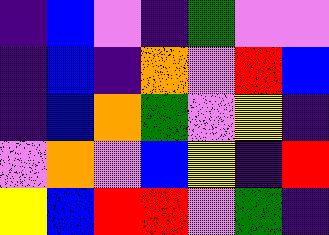[["indigo", "blue", "violet", "indigo", "green", "violet", "violet"], ["indigo", "blue", "indigo", "orange", "violet", "red", "blue"], ["indigo", "blue", "orange", "green", "violet", "yellow", "indigo"], ["violet", "orange", "violet", "blue", "yellow", "indigo", "red"], ["yellow", "blue", "red", "red", "violet", "green", "indigo"]]